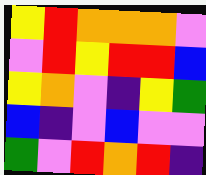[["yellow", "red", "orange", "orange", "orange", "violet"], ["violet", "red", "yellow", "red", "red", "blue"], ["yellow", "orange", "violet", "indigo", "yellow", "green"], ["blue", "indigo", "violet", "blue", "violet", "violet"], ["green", "violet", "red", "orange", "red", "indigo"]]